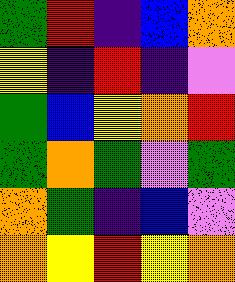[["green", "red", "indigo", "blue", "orange"], ["yellow", "indigo", "red", "indigo", "violet"], ["green", "blue", "yellow", "orange", "red"], ["green", "orange", "green", "violet", "green"], ["orange", "green", "indigo", "blue", "violet"], ["orange", "yellow", "red", "yellow", "orange"]]